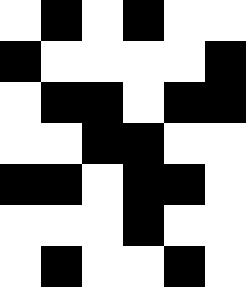[["white", "black", "white", "black", "white", "white"], ["black", "white", "white", "white", "white", "black"], ["white", "black", "black", "white", "black", "black"], ["white", "white", "black", "black", "white", "white"], ["black", "black", "white", "black", "black", "white"], ["white", "white", "white", "black", "white", "white"], ["white", "black", "white", "white", "black", "white"]]